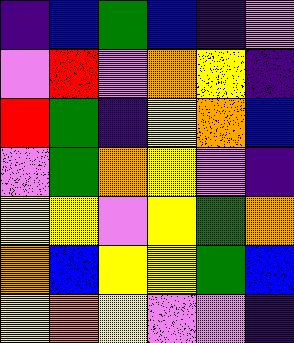[["indigo", "blue", "green", "blue", "indigo", "violet"], ["violet", "red", "violet", "orange", "yellow", "indigo"], ["red", "green", "indigo", "yellow", "orange", "blue"], ["violet", "green", "orange", "yellow", "violet", "indigo"], ["yellow", "yellow", "violet", "yellow", "green", "orange"], ["orange", "blue", "yellow", "yellow", "green", "blue"], ["yellow", "orange", "yellow", "violet", "violet", "indigo"]]